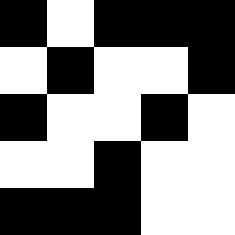[["black", "white", "black", "black", "black"], ["white", "black", "white", "white", "black"], ["black", "white", "white", "black", "white"], ["white", "white", "black", "white", "white"], ["black", "black", "black", "white", "white"]]